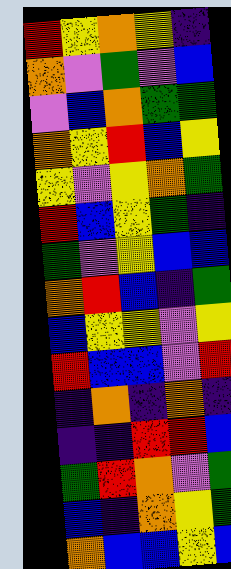[["red", "yellow", "orange", "yellow", "indigo"], ["orange", "violet", "green", "violet", "blue"], ["violet", "blue", "orange", "green", "green"], ["orange", "yellow", "red", "blue", "yellow"], ["yellow", "violet", "yellow", "orange", "green"], ["red", "blue", "yellow", "green", "indigo"], ["green", "violet", "yellow", "blue", "blue"], ["orange", "red", "blue", "indigo", "green"], ["blue", "yellow", "yellow", "violet", "yellow"], ["red", "blue", "blue", "violet", "red"], ["indigo", "orange", "indigo", "orange", "indigo"], ["indigo", "indigo", "red", "red", "blue"], ["green", "red", "orange", "violet", "green"], ["blue", "indigo", "orange", "yellow", "green"], ["orange", "blue", "blue", "yellow", "blue"]]